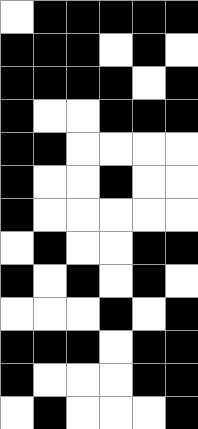[["white", "black", "black", "black", "black", "black"], ["black", "black", "black", "white", "black", "white"], ["black", "black", "black", "black", "white", "black"], ["black", "white", "white", "black", "black", "black"], ["black", "black", "white", "white", "white", "white"], ["black", "white", "white", "black", "white", "white"], ["black", "white", "white", "white", "white", "white"], ["white", "black", "white", "white", "black", "black"], ["black", "white", "black", "white", "black", "white"], ["white", "white", "white", "black", "white", "black"], ["black", "black", "black", "white", "black", "black"], ["black", "white", "white", "white", "black", "black"], ["white", "black", "white", "white", "white", "black"]]